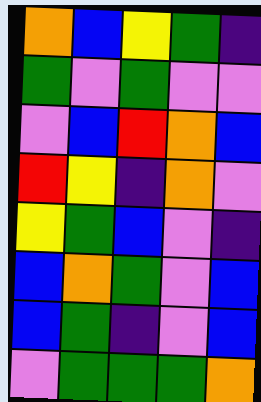[["orange", "blue", "yellow", "green", "indigo"], ["green", "violet", "green", "violet", "violet"], ["violet", "blue", "red", "orange", "blue"], ["red", "yellow", "indigo", "orange", "violet"], ["yellow", "green", "blue", "violet", "indigo"], ["blue", "orange", "green", "violet", "blue"], ["blue", "green", "indigo", "violet", "blue"], ["violet", "green", "green", "green", "orange"]]